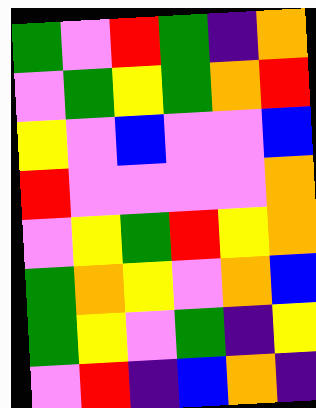[["green", "violet", "red", "green", "indigo", "orange"], ["violet", "green", "yellow", "green", "orange", "red"], ["yellow", "violet", "blue", "violet", "violet", "blue"], ["red", "violet", "violet", "violet", "violet", "orange"], ["violet", "yellow", "green", "red", "yellow", "orange"], ["green", "orange", "yellow", "violet", "orange", "blue"], ["green", "yellow", "violet", "green", "indigo", "yellow"], ["violet", "red", "indigo", "blue", "orange", "indigo"]]